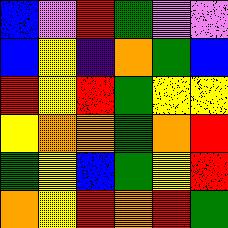[["blue", "violet", "red", "green", "violet", "violet"], ["blue", "yellow", "indigo", "orange", "green", "blue"], ["red", "yellow", "red", "green", "yellow", "yellow"], ["yellow", "orange", "orange", "green", "orange", "red"], ["green", "yellow", "blue", "green", "yellow", "red"], ["orange", "yellow", "red", "orange", "red", "green"]]